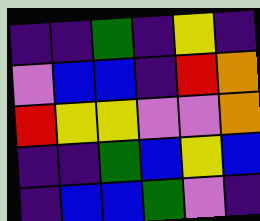[["indigo", "indigo", "green", "indigo", "yellow", "indigo"], ["violet", "blue", "blue", "indigo", "red", "orange"], ["red", "yellow", "yellow", "violet", "violet", "orange"], ["indigo", "indigo", "green", "blue", "yellow", "blue"], ["indigo", "blue", "blue", "green", "violet", "indigo"]]